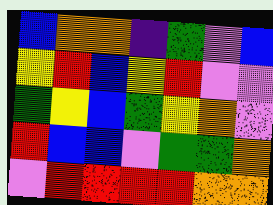[["blue", "orange", "orange", "indigo", "green", "violet", "blue"], ["yellow", "red", "blue", "yellow", "red", "violet", "violet"], ["green", "yellow", "blue", "green", "yellow", "orange", "violet"], ["red", "blue", "blue", "violet", "green", "green", "orange"], ["violet", "red", "red", "red", "red", "orange", "orange"]]